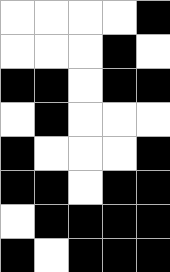[["white", "white", "white", "white", "black"], ["white", "white", "white", "black", "white"], ["black", "black", "white", "black", "black"], ["white", "black", "white", "white", "white"], ["black", "white", "white", "white", "black"], ["black", "black", "white", "black", "black"], ["white", "black", "black", "black", "black"], ["black", "white", "black", "black", "black"]]